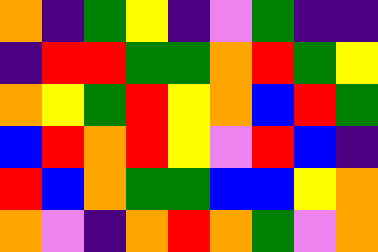[["orange", "indigo", "green", "yellow", "indigo", "violet", "green", "indigo", "indigo"], ["indigo", "red", "red", "green", "green", "orange", "red", "green", "yellow"], ["orange", "yellow", "green", "red", "yellow", "orange", "blue", "red", "green"], ["blue", "red", "orange", "red", "yellow", "violet", "red", "blue", "indigo"], ["red", "blue", "orange", "green", "green", "blue", "blue", "yellow", "orange"], ["orange", "violet", "indigo", "orange", "red", "orange", "green", "violet", "orange"]]